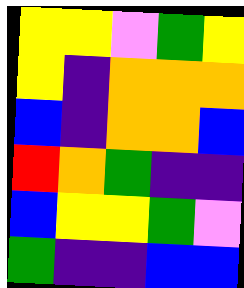[["yellow", "yellow", "violet", "green", "yellow"], ["yellow", "indigo", "orange", "orange", "orange"], ["blue", "indigo", "orange", "orange", "blue"], ["red", "orange", "green", "indigo", "indigo"], ["blue", "yellow", "yellow", "green", "violet"], ["green", "indigo", "indigo", "blue", "blue"]]